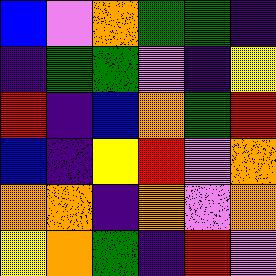[["blue", "violet", "orange", "green", "green", "indigo"], ["indigo", "green", "green", "violet", "indigo", "yellow"], ["red", "indigo", "blue", "orange", "green", "red"], ["blue", "indigo", "yellow", "red", "violet", "orange"], ["orange", "orange", "indigo", "orange", "violet", "orange"], ["yellow", "orange", "green", "indigo", "red", "violet"]]